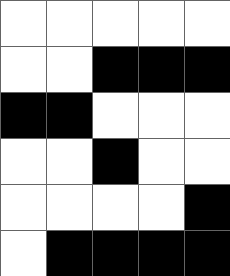[["white", "white", "white", "white", "white"], ["white", "white", "black", "black", "black"], ["black", "black", "white", "white", "white"], ["white", "white", "black", "white", "white"], ["white", "white", "white", "white", "black"], ["white", "black", "black", "black", "black"]]